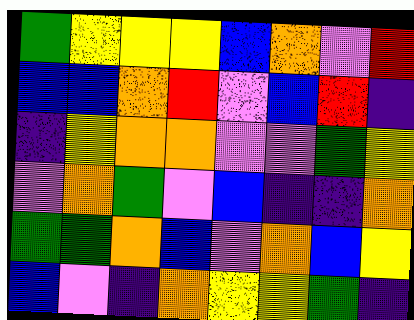[["green", "yellow", "yellow", "yellow", "blue", "orange", "violet", "red"], ["blue", "blue", "orange", "red", "violet", "blue", "red", "indigo"], ["indigo", "yellow", "orange", "orange", "violet", "violet", "green", "yellow"], ["violet", "orange", "green", "violet", "blue", "indigo", "indigo", "orange"], ["green", "green", "orange", "blue", "violet", "orange", "blue", "yellow"], ["blue", "violet", "indigo", "orange", "yellow", "yellow", "green", "indigo"]]